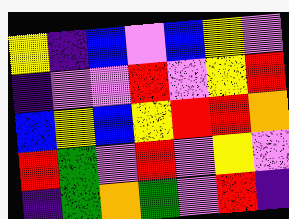[["yellow", "indigo", "blue", "violet", "blue", "yellow", "violet"], ["indigo", "violet", "violet", "red", "violet", "yellow", "red"], ["blue", "yellow", "blue", "yellow", "red", "red", "orange"], ["red", "green", "violet", "red", "violet", "yellow", "violet"], ["indigo", "green", "orange", "green", "violet", "red", "indigo"]]